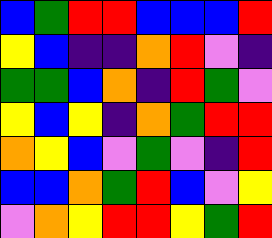[["blue", "green", "red", "red", "blue", "blue", "blue", "red"], ["yellow", "blue", "indigo", "indigo", "orange", "red", "violet", "indigo"], ["green", "green", "blue", "orange", "indigo", "red", "green", "violet"], ["yellow", "blue", "yellow", "indigo", "orange", "green", "red", "red"], ["orange", "yellow", "blue", "violet", "green", "violet", "indigo", "red"], ["blue", "blue", "orange", "green", "red", "blue", "violet", "yellow"], ["violet", "orange", "yellow", "red", "red", "yellow", "green", "red"]]